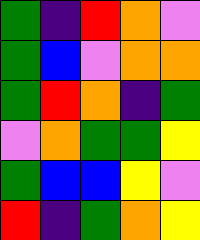[["green", "indigo", "red", "orange", "violet"], ["green", "blue", "violet", "orange", "orange"], ["green", "red", "orange", "indigo", "green"], ["violet", "orange", "green", "green", "yellow"], ["green", "blue", "blue", "yellow", "violet"], ["red", "indigo", "green", "orange", "yellow"]]